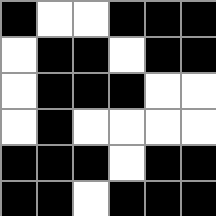[["black", "white", "white", "black", "black", "black"], ["white", "black", "black", "white", "black", "black"], ["white", "black", "black", "black", "white", "white"], ["white", "black", "white", "white", "white", "white"], ["black", "black", "black", "white", "black", "black"], ["black", "black", "white", "black", "black", "black"]]